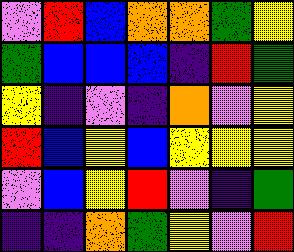[["violet", "red", "blue", "orange", "orange", "green", "yellow"], ["green", "blue", "blue", "blue", "indigo", "red", "green"], ["yellow", "indigo", "violet", "indigo", "orange", "violet", "yellow"], ["red", "blue", "yellow", "blue", "yellow", "yellow", "yellow"], ["violet", "blue", "yellow", "red", "violet", "indigo", "green"], ["indigo", "indigo", "orange", "green", "yellow", "violet", "red"]]